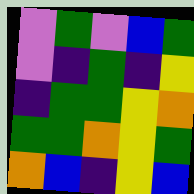[["violet", "green", "violet", "blue", "green"], ["violet", "indigo", "green", "indigo", "yellow"], ["indigo", "green", "green", "yellow", "orange"], ["green", "green", "orange", "yellow", "green"], ["orange", "blue", "indigo", "yellow", "blue"]]